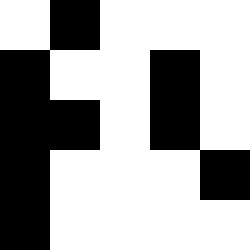[["white", "black", "white", "white", "white"], ["black", "white", "white", "black", "white"], ["black", "black", "white", "black", "white"], ["black", "white", "white", "white", "black"], ["black", "white", "white", "white", "white"]]